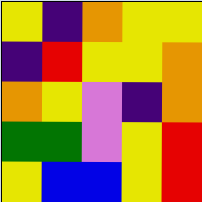[["yellow", "indigo", "orange", "yellow", "yellow"], ["indigo", "red", "yellow", "yellow", "orange"], ["orange", "yellow", "violet", "indigo", "orange"], ["green", "green", "violet", "yellow", "red"], ["yellow", "blue", "blue", "yellow", "red"]]